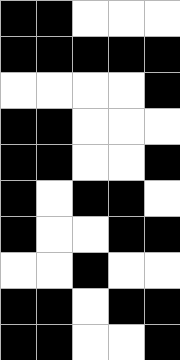[["black", "black", "white", "white", "white"], ["black", "black", "black", "black", "black"], ["white", "white", "white", "white", "black"], ["black", "black", "white", "white", "white"], ["black", "black", "white", "white", "black"], ["black", "white", "black", "black", "white"], ["black", "white", "white", "black", "black"], ["white", "white", "black", "white", "white"], ["black", "black", "white", "black", "black"], ["black", "black", "white", "white", "black"]]